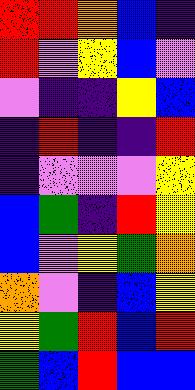[["red", "red", "orange", "blue", "indigo"], ["red", "violet", "yellow", "blue", "violet"], ["violet", "indigo", "indigo", "yellow", "blue"], ["indigo", "red", "indigo", "indigo", "red"], ["indigo", "violet", "violet", "violet", "yellow"], ["blue", "green", "indigo", "red", "yellow"], ["blue", "violet", "yellow", "green", "orange"], ["orange", "violet", "indigo", "blue", "yellow"], ["yellow", "green", "red", "blue", "red"], ["green", "blue", "red", "blue", "blue"]]